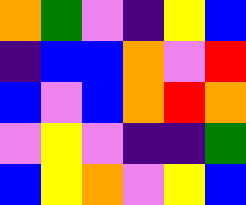[["orange", "green", "violet", "indigo", "yellow", "blue"], ["indigo", "blue", "blue", "orange", "violet", "red"], ["blue", "violet", "blue", "orange", "red", "orange"], ["violet", "yellow", "violet", "indigo", "indigo", "green"], ["blue", "yellow", "orange", "violet", "yellow", "blue"]]